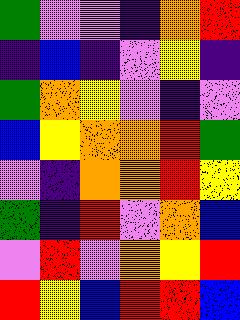[["green", "violet", "violet", "indigo", "orange", "red"], ["indigo", "blue", "indigo", "violet", "yellow", "indigo"], ["green", "orange", "yellow", "violet", "indigo", "violet"], ["blue", "yellow", "orange", "orange", "red", "green"], ["violet", "indigo", "orange", "orange", "red", "yellow"], ["green", "indigo", "red", "violet", "orange", "blue"], ["violet", "red", "violet", "orange", "yellow", "red"], ["red", "yellow", "blue", "red", "red", "blue"]]